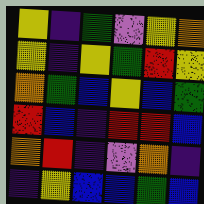[["yellow", "indigo", "green", "violet", "yellow", "orange"], ["yellow", "indigo", "yellow", "green", "red", "yellow"], ["orange", "green", "blue", "yellow", "blue", "green"], ["red", "blue", "indigo", "red", "red", "blue"], ["orange", "red", "indigo", "violet", "orange", "indigo"], ["indigo", "yellow", "blue", "blue", "green", "blue"]]